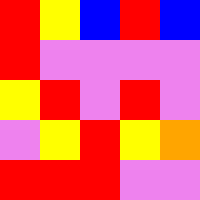[["red", "yellow", "blue", "red", "blue"], ["red", "violet", "violet", "violet", "violet"], ["yellow", "red", "violet", "red", "violet"], ["violet", "yellow", "red", "yellow", "orange"], ["red", "red", "red", "violet", "violet"]]